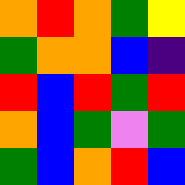[["orange", "red", "orange", "green", "yellow"], ["green", "orange", "orange", "blue", "indigo"], ["red", "blue", "red", "green", "red"], ["orange", "blue", "green", "violet", "green"], ["green", "blue", "orange", "red", "blue"]]